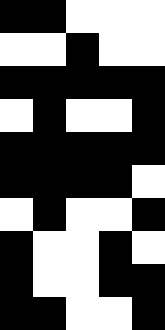[["black", "black", "white", "white", "white"], ["white", "white", "black", "white", "white"], ["black", "black", "black", "black", "black"], ["white", "black", "white", "white", "black"], ["black", "black", "black", "black", "black"], ["black", "black", "black", "black", "white"], ["white", "black", "white", "white", "black"], ["black", "white", "white", "black", "white"], ["black", "white", "white", "black", "black"], ["black", "black", "white", "white", "black"]]